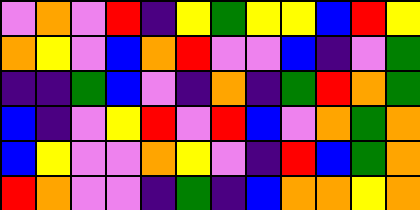[["violet", "orange", "violet", "red", "indigo", "yellow", "green", "yellow", "yellow", "blue", "red", "yellow"], ["orange", "yellow", "violet", "blue", "orange", "red", "violet", "violet", "blue", "indigo", "violet", "green"], ["indigo", "indigo", "green", "blue", "violet", "indigo", "orange", "indigo", "green", "red", "orange", "green"], ["blue", "indigo", "violet", "yellow", "red", "violet", "red", "blue", "violet", "orange", "green", "orange"], ["blue", "yellow", "violet", "violet", "orange", "yellow", "violet", "indigo", "red", "blue", "green", "orange"], ["red", "orange", "violet", "violet", "indigo", "green", "indigo", "blue", "orange", "orange", "yellow", "orange"]]